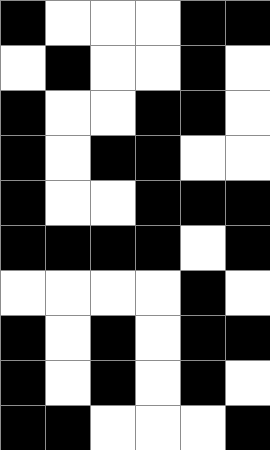[["black", "white", "white", "white", "black", "black"], ["white", "black", "white", "white", "black", "white"], ["black", "white", "white", "black", "black", "white"], ["black", "white", "black", "black", "white", "white"], ["black", "white", "white", "black", "black", "black"], ["black", "black", "black", "black", "white", "black"], ["white", "white", "white", "white", "black", "white"], ["black", "white", "black", "white", "black", "black"], ["black", "white", "black", "white", "black", "white"], ["black", "black", "white", "white", "white", "black"]]